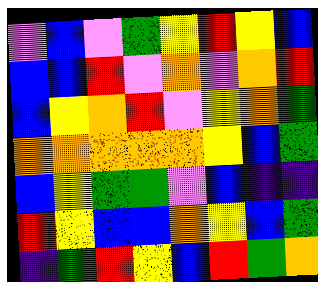[["violet", "blue", "violet", "green", "yellow", "red", "yellow", "blue"], ["blue", "blue", "red", "violet", "orange", "violet", "orange", "red"], ["blue", "yellow", "orange", "red", "violet", "yellow", "orange", "green"], ["orange", "orange", "orange", "orange", "orange", "yellow", "blue", "green"], ["blue", "yellow", "green", "green", "violet", "blue", "indigo", "indigo"], ["red", "yellow", "blue", "blue", "orange", "yellow", "blue", "green"], ["indigo", "green", "red", "yellow", "blue", "red", "green", "orange"]]